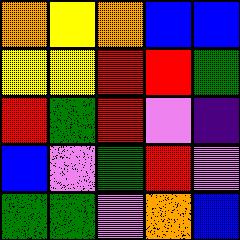[["orange", "yellow", "orange", "blue", "blue"], ["yellow", "yellow", "red", "red", "green"], ["red", "green", "red", "violet", "indigo"], ["blue", "violet", "green", "red", "violet"], ["green", "green", "violet", "orange", "blue"]]